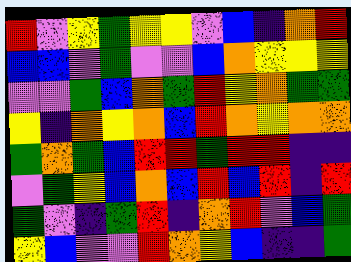[["red", "violet", "yellow", "green", "yellow", "yellow", "violet", "blue", "indigo", "orange", "red"], ["blue", "blue", "violet", "green", "violet", "violet", "blue", "orange", "yellow", "yellow", "yellow"], ["violet", "violet", "green", "blue", "orange", "green", "red", "yellow", "orange", "green", "green"], ["yellow", "indigo", "orange", "yellow", "orange", "blue", "red", "orange", "yellow", "orange", "orange"], ["green", "orange", "green", "blue", "red", "red", "green", "red", "red", "indigo", "indigo"], ["violet", "green", "yellow", "blue", "orange", "blue", "red", "blue", "red", "indigo", "red"], ["green", "violet", "indigo", "green", "red", "indigo", "orange", "red", "violet", "blue", "green"], ["yellow", "blue", "violet", "violet", "red", "orange", "yellow", "blue", "indigo", "indigo", "green"]]